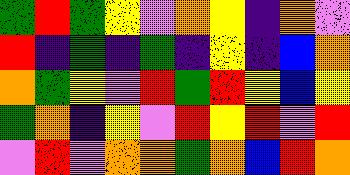[["green", "red", "green", "yellow", "violet", "orange", "yellow", "indigo", "orange", "violet"], ["red", "indigo", "green", "indigo", "green", "indigo", "yellow", "indigo", "blue", "orange"], ["orange", "green", "yellow", "violet", "red", "green", "red", "yellow", "blue", "yellow"], ["green", "orange", "indigo", "yellow", "violet", "red", "yellow", "red", "violet", "red"], ["violet", "red", "violet", "orange", "orange", "green", "orange", "blue", "red", "orange"]]